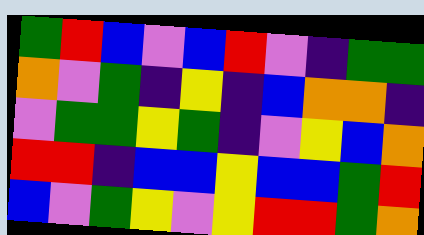[["green", "red", "blue", "violet", "blue", "red", "violet", "indigo", "green", "green"], ["orange", "violet", "green", "indigo", "yellow", "indigo", "blue", "orange", "orange", "indigo"], ["violet", "green", "green", "yellow", "green", "indigo", "violet", "yellow", "blue", "orange"], ["red", "red", "indigo", "blue", "blue", "yellow", "blue", "blue", "green", "red"], ["blue", "violet", "green", "yellow", "violet", "yellow", "red", "red", "green", "orange"]]